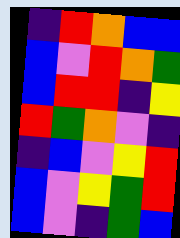[["indigo", "red", "orange", "blue", "blue"], ["blue", "violet", "red", "orange", "green"], ["blue", "red", "red", "indigo", "yellow"], ["red", "green", "orange", "violet", "indigo"], ["indigo", "blue", "violet", "yellow", "red"], ["blue", "violet", "yellow", "green", "red"], ["blue", "violet", "indigo", "green", "blue"]]